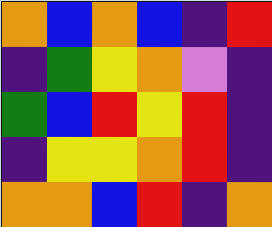[["orange", "blue", "orange", "blue", "indigo", "red"], ["indigo", "green", "yellow", "orange", "violet", "indigo"], ["green", "blue", "red", "yellow", "red", "indigo"], ["indigo", "yellow", "yellow", "orange", "red", "indigo"], ["orange", "orange", "blue", "red", "indigo", "orange"]]